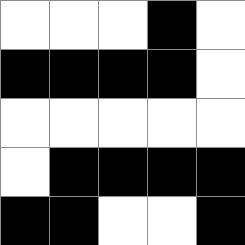[["white", "white", "white", "black", "white"], ["black", "black", "black", "black", "white"], ["white", "white", "white", "white", "white"], ["white", "black", "black", "black", "black"], ["black", "black", "white", "white", "black"]]